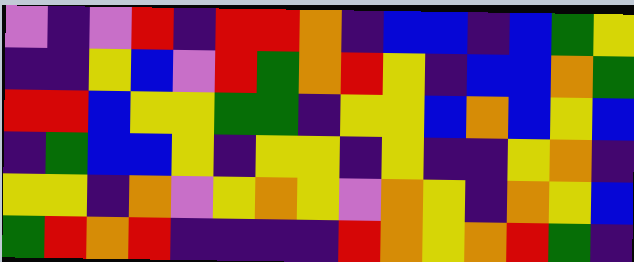[["violet", "indigo", "violet", "red", "indigo", "red", "red", "orange", "indigo", "blue", "blue", "indigo", "blue", "green", "yellow"], ["indigo", "indigo", "yellow", "blue", "violet", "red", "green", "orange", "red", "yellow", "indigo", "blue", "blue", "orange", "green"], ["red", "red", "blue", "yellow", "yellow", "green", "green", "indigo", "yellow", "yellow", "blue", "orange", "blue", "yellow", "blue"], ["indigo", "green", "blue", "blue", "yellow", "indigo", "yellow", "yellow", "indigo", "yellow", "indigo", "indigo", "yellow", "orange", "indigo"], ["yellow", "yellow", "indigo", "orange", "violet", "yellow", "orange", "yellow", "violet", "orange", "yellow", "indigo", "orange", "yellow", "blue"], ["green", "red", "orange", "red", "indigo", "indigo", "indigo", "indigo", "red", "orange", "yellow", "orange", "red", "green", "indigo"]]